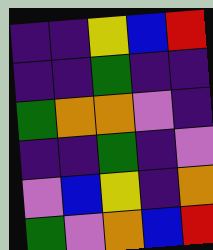[["indigo", "indigo", "yellow", "blue", "red"], ["indigo", "indigo", "green", "indigo", "indigo"], ["green", "orange", "orange", "violet", "indigo"], ["indigo", "indigo", "green", "indigo", "violet"], ["violet", "blue", "yellow", "indigo", "orange"], ["green", "violet", "orange", "blue", "red"]]